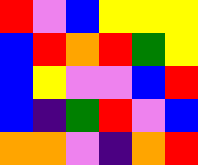[["red", "violet", "blue", "yellow", "yellow", "yellow"], ["blue", "red", "orange", "red", "green", "yellow"], ["blue", "yellow", "violet", "violet", "blue", "red"], ["blue", "indigo", "green", "red", "violet", "blue"], ["orange", "orange", "violet", "indigo", "orange", "red"]]